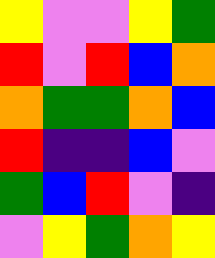[["yellow", "violet", "violet", "yellow", "green"], ["red", "violet", "red", "blue", "orange"], ["orange", "green", "green", "orange", "blue"], ["red", "indigo", "indigo", "blue", "violet"], ["green", "blue", "red", "violet", "indigo"], ["violet", "yellow", "green", "orange", "yellow"]]